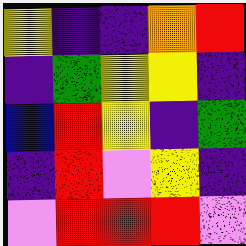[["yellow", "indigo", "indigo", "orange", "red"], ["indigo", "green", "yellow", "yellow", "indigo"], ["blue", "red", "yellow", "indigo", "green"], ["indigo", "red", "violet", "yellow", "indigo"], ["violet", "red", "red", "red", "violet"]]